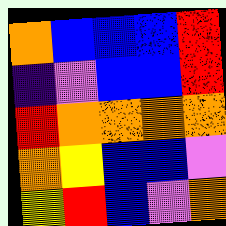[["orange", "blue", "blue", "blue", "red"], ["indigo", "violet", "blue", "blue", "red"], ["red", "orange", "orange", "orange", "orange"], ["orange", "yellow", "blue", "blue", "violet"], ["yellow", "red", "blue", "violet", "orange"]]